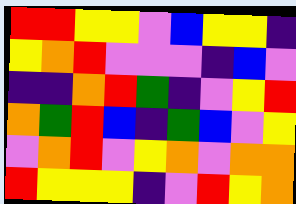[["red", "red", "yellow", "yellow", "violet", "blue", "yellow", "yellow", "indigo"], ["yellow", "orange", "red", "violet", "violet", "violet", "indigo", "blue", "violet"], ["indigo", "indigo", "orange", "red", "green", "indigo", "violet", "yellow", "red"], ["orange", "green", "red", "blue", "indigo", "green", "blue", "violet", "yellow"], ["violet", "orange", "red", "violet", "yellow", "orange", "violet", "orange", "orange"], ["red", "yellow", "yellow", "yellow", "indigo", "violet", "red", "yellow", "orange"]]